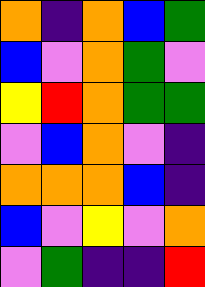[["orange", "indigo", "orange", "blue", "green"], ["blue", "violet", "orange", "green", "violet"], ["yellow", "red", "orange", "green", "green"], ["violet", "blue", "orange", "violet", "indigo"], ["orange", "orange", "orange", "blue", "indigo"], ["blue", "violet", "yellow", "violet", "orange"], ["violet", "green", "indigo", "indigo", "red"]]